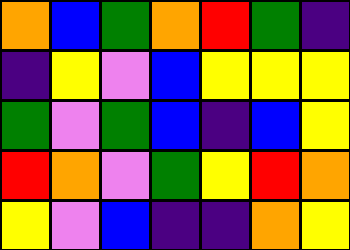[["orange", "blue", "green", "orange", "red", "green", "indigo"], ["indigo", "yellow", "violet", "blue", "yellow", "yellow", "yellow"], ["green", "violet", "green", "blue", "indigo", "blue", "yellow"], ["red", "orange", "violet", "green", "yellow", "red", "orange"], ["yellow", "violet", "blue", "indigo", "indigo", "orange", "yellow"]]